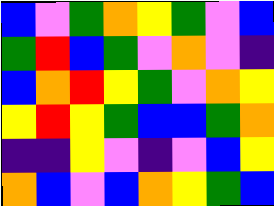[["blue", "violet", "green", "orange", "yellow", "green", "violet", "blue"], ["green", "red", "blue", "green", "violet", "orange", "violet", "indigo"], ["blue", "orange", "red", "yellow", "green", "violet", "orange", "yellow"], ["yellow", "red", "yellow", "green", "blue", "blue", "green", "orange"], ["indigo", "indigo", "yellow", "violet", "indigo", "violet", "blue", "yellow"], ["orange", "blue", "violet", "blue", "orange", "yellow", "green", "blue"]]